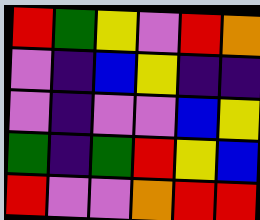[["red", "green", "yellow", "violet", "red", "orange"], ["violet", "indigo", "blue", "yellow", "indigo", "indigo"], ["violet", "indigo", "violet", "violet", "blue", "yellow"], ["green", "indigo", "green", "red", "yellow", "blue"], ["red", "violet", "violet", "orange", "red", "red"]]